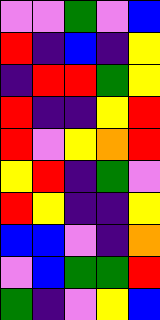[["violet", "violet", "green", "violet", "blue"], ["red", "indigo", "blue", "indigo", "yellow"], ["indigo", "red", "red", "green", "yellow"], ["red", "indigo", "indigo", "yellow", "red"], ["red", "violet", "yellow", "orange", "red"], ["yellow", "red", "indigo", "green", "violet"], ["red", "yellow", "indigo", "indigo", "yellow"], ["blue", "blue", "violet", "indigo", "orange"], ["violet", "blue", "green", "green", "red"], ["green", "indigo", "violet", "yellow", "blue"]]